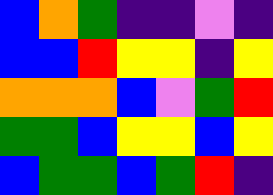[["blue", "orange", "green", "indigo", "indigo", "violet", "indigo"], ["blue", "blue", "red", "yellow", "yellow", "indigo", "yellow"], ["orange", "orange", "orange", "blue", "violet", "green", "red"], ["green", "green", "blue", "yellow", "yellow", "blue", "yellow"], ["blue", "green", "green", "blue", "green", "red", "indigo"]]